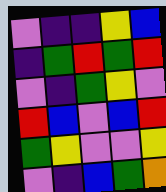[["violet", "indigo", "indigo", "yellow", "blue"], ["indigo", "green", "red", "green", "red"], ["violet", "indigo", "green", "yellow", "violet"], ["red", "blue", "violet", "blue", "red"], ["green", "yellow", "violet", "violet", "yellow"], ["violet", "indigo", "blue", "green", "orange"]]